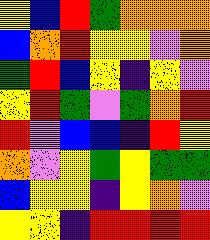[["yellow", "blue", "red", "green", "orange", "orange", "orange"], ["blue", "orange", "red", "yellow", "yellow", "violet", "orange"], ["green", "red", "blue", "yellow", "indigo", "yellow", "violet"], ["yellow", "red", "green", "violet", "green", "orange", "red"], ["red", "violet", "blue", "blue", "indigo", "red", "yellow"], ["orange", "violet", "yellow", "green", "yellow", "green", "green"], ["blue", "yellow", "yellow", "indigo", "yellow", "orange", "violet"], ["yellow", "yellow", "indigo", "red", "red", "red", "red"]]